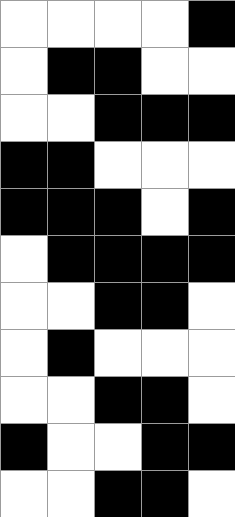[["white", "white", "white", "white", "black"], ["white", "black", "black", "white", "white"], ["white", "white", "black", "black", "black"], ["black", "black", "white", "white", "white"], ["black", "black", "black", "white", "black"], ["white", "black", "black", "black", "black"], ["white", "white", "black", "black", "white"], ["white", "black", "white", "white", "white"], ["white", "white", "black", "black", "white"], ["black", "white", "white", "black", "black"], ["white", "white", "black", "black", "white"]]